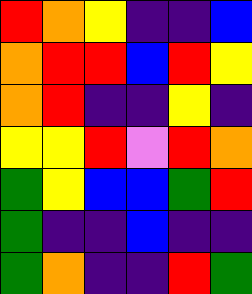[["red", "orange", "yellow", "indigo", "indigo", "blue"], ["orange", "red", "red", "blue", "red", "yellow"], ["orange", "red", "indigo", "indigo", "yellow", "indigo"], ["yellow", "yellow", "red", "violet", "red", "orange"], ["green", "yellow", "blue", "blue", "green", "red"], ["green", "indigo", "indigo", "blue", "indigo", "indigo"], ["green", "orange", "indigo", "indigo", "red", "green"]]